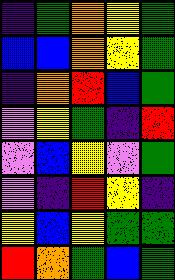[["indigo", "green", "orange", "yellow", "green"], ["blue", "blue", "orange", "yellow", "green"], ["indigo", "orange", "red", "blue", "green"], ["violet", "yellow", "green", "indigo", "red"], ["violet", "blue", "yellow", "violet", "green"], ["violet", "indigo", "red", "yellow", "indigo"], ["yellow", "blue", "yellow", "green", "green"], ["red", "orange", "green", "blue", "green"]]